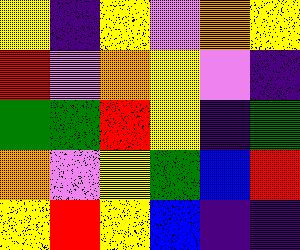[["yellow", "indigo", "yellow", "violet", "orange", "yellow"], ["red", "violet", "orange", "yellow", "violet", "indigo"], ["green", "green", "red", "yellow", "indigo", "green"], ["orange", "violet", "yellow", "green", "blue", "red"], ["yellow", "red", "yellow", "blue", "indigo", "indigo"]]